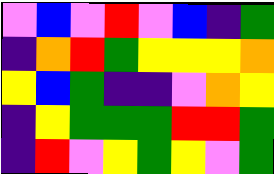[["violet", "blue", "violet", "red", "violet", "blue", "indigo", "green"], ["indigo", "orange", "red", "green", "yellow", "yellow", "yellow", "orange"], ["yellow", "blue", "green", "indigo", "indigo", "violet", "orange", "yellow"], ["indigo", "yellow", "green", "green", "green", "red", "red", "green"], ["indigo", "red", "violet", "yellow", "green", "yellow", "violet", "green"]]